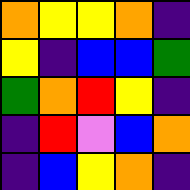[["orange", "yellow", "yellow", "orange", "indigo"], ["yellow", "indigo", "blue", "blue", "green"], ["green", "orange", "red", "yellow", "indigo"], ["indigo", "red", "violet", "blue", "orange"], ["indigo", "blue", "yellow", "orange", "indigo"]]